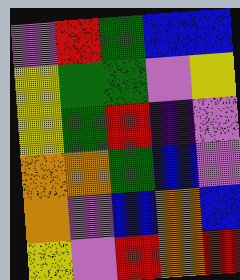[["violet", "red", "green", "blue", "blue"], ["yellow", "green", "green", "violet", "yellow"], ["yellow", "green", "red", "indigo", "violet"], ["orange", "orange", "green", "blue", "violet"], ["orange", "violet", "blue", "orange", "blue"], ["yellow", "violet", "red", "orange", "red"]]